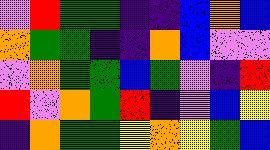[["violet", "red", "green", "green", "indigo", "indigo", "blue", "orange", "blue"], ["orange", "green", "green", "indigo", "indigo", "orange", "blue", "violet", "violet"], ["violet", "orange", "green", "green", "blue", "green", "violet", "indigo", "red"], ["red", "violet", "orange", "green", "red", "indigo", "violet", "blue", "yellow"], ["indigo", "orange", "green", "green", "yellow", "orange", "yellow", "green", "blue"]]